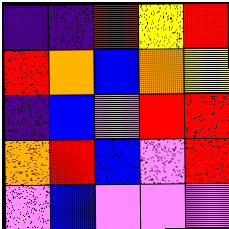[["indigo", "indigo", "red", "yellow", "red"], ["red", "orange", "blue", "orange", "yellow"], ["indigo", "blue", "violet", "red", "red"], ["orange", "red", "blue", "violet", "red"], ["violet", "blue", "violet", "violet", "violet"]]